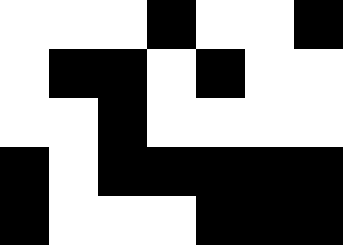[["white", "white", "white", "black", "white", "white", "black"], ["white", "black", "black", "white", "black", "white", "white"], ["white", "white", "black", "white", "white", "white", "white"], ["black", "white", "black", "black", "black", "black", "black"], ["black", "white", "white", "white", "black", "black", "black"]]